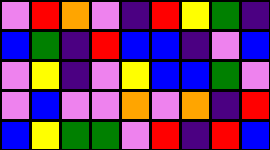[["violet", "red", "orange", "violet", "indigo", "red", "yellow", "green", "indigo"], ["blue", "green", "indigo", "red", "blue", "blue", "indigo", "violet", "blue"], ["violet", "yellow", "indigo", "violet", "yellow", "blue", "blue", "green", "violet"], ["violet", "blue", "violet", "violet", "orange", "violet", "orange", "indigo", "red"], ["blue", "yellow", "green", "green", "violet", "red", "indigo", "red", "blue"]]